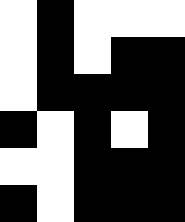[["white", "black", "white", "white", "white"], ["white", "black", "white", "black", "black"], ["white", "black", "black", "black", "black"], ["black", "white", "black", "white", "black"], ["white", "white", "black", "black", "black"], ["black", "white", "black", "black", "black"]]